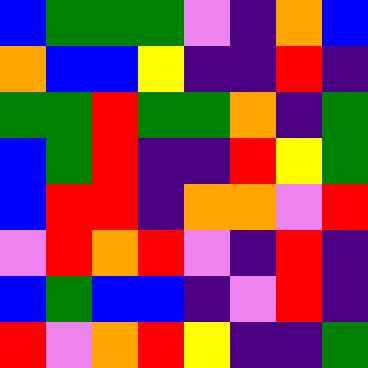[["blue", "green", "green", "green", "violet", "indigo", "orange", "blue"], ["orange", "blue", "blue", "yellow", "indigo", "indigo", "red", "indigo"], ["green", "green", "red", "green", "green", "orange", "indigo", "green"], ["blue", "green", "red", "indigo", "indigo", "red", "yellow", "green"], ["blue", "red", "red", "indigo", "orange", "orange", "violet", "red"], ["violet", "red", "orange", "red", "violet", "indigo", "red", "indigo"], ["blue", "green", "blue", "blue", "indigo", "violet", "red", "indigo"], ["red", "violet", "orange", "red", "yellow", "indigo", "indigo", "green"]]